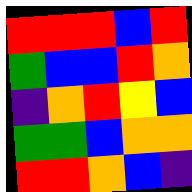[["red", "red", "red", "blue", "red"], ["green", "blue", "blue", "red", "orange"], ["indigo", "orange", "red", "yellow", "blue"], ["green", "green", "blue", "orange", "orange"], ["red", "red", "orange", "blue", "indigo"]]